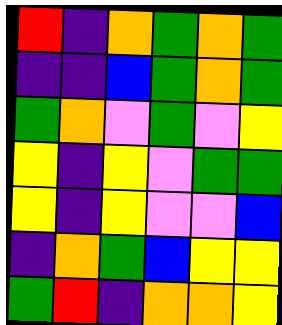[["red", "indigo", "orange", "green", "orange", "green"], ["indigo", "indigo", "blue", "green", "orange", "green"], ["green", "orange", "violet", "green", "violet", "yellow"], ["yellow", "indigo", "yellow", "violet", "green", "green"], ["yellow", "indigo", "yellow", "violet", "violet", "blue"], ["indigo", "orange", "green", "blue", "yellow", "yellow"], ["green", "red", "indigo", "orange", "orange", "yellow"]]